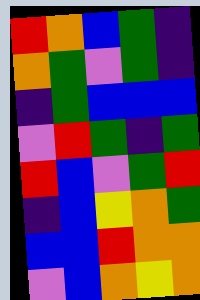[["red", "orange", "blue", "green", "indigo"], ["orange", "green", "violet", "green", "indigo"], ["indigo", "green", "blue", "blue", "blue"], ["violet", "red", "green", "indigo", "green"], ["red", "blue", "violet", "green", "red"], ["indigo", "blue", "yellow", "orange", "green"], ["blue", "blue", "red", "orange", "orange"], ["violet", "blue", "orange", "yellow", "orange"]]